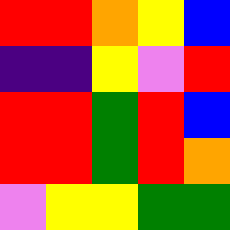[["red", "red", "orange", "yellow", "blue"], ["indigo", "indigo", "yellow", "violet", "red"], ["red", "red", "green", "red", "blue"], ["red", "red", "green", "red", "orange"], ["violet", "yellow", "yellow", "green", "green"]]